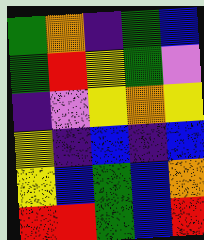[["green", "orange", "indigo", "green", "blue"], ["green", "red", "yellow", "green", "violet"], ["indigo", "violet", "yellow", "orange", "yellow"], ["yellow", "indigo", "blue", "indigo", "blue"], ["yellow", "blue", "green", "blue", "orange"], ["red", "red", "green", "blue", "red"]]